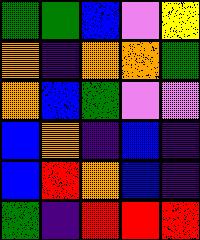[["green", "green", "blue", "violet", "yellow"], ["orange", "indigo", "orange", "orange", "green"], ["orange", "blue", "green", "violet", "violet"], ["blue", "orange", "indigo", "blue", "indigo"], ["blue", "red", "orange", "blue", "indigo"], ["green", "indigo", "red", "red", "red"]]